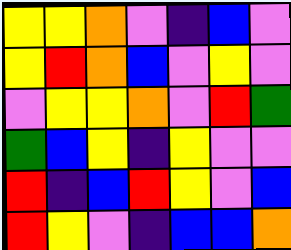[["yellow", "yellow", "orange", "violet", "indigo", "blue", "violet"], ["yellow", "red", "orange", "blue", "violet", "yellow", "violet"], ["violet", "yellow", "yellow", "orange", "violet", "red", "green"], ["green", "blue", "yellow", "indigo", "yellow", "violet", "violet"], ["red", "indigo", "blue", "red", "yellow", "violet", "blue"], ["red", "yellow", "violet", "indigo", "blue", "blue", "orange"]]